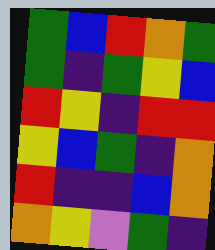[["green", "blue", "red", "orange", "green"], ["green", "indigo", "green", "yellow", "blue"], ["red", "yellow", "indigo", "red", "red"], ["yellow", "blue", "green", "indigo", "orange"], ["red", "indigo", "indigo", "blue", "orange"], ["orange", "yellow", "violet", "green", "indigo"]]